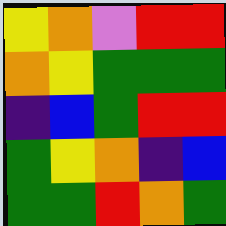[["yellow", "orange", "violet", "red", "red"], ["orange", "yellow", "green", "green", "green"], ["indigo", "blue", "green", "red", "red"], ["green", "yellow", "orange", "indigo", "blue"], ["green", "green", "red", "orange", "green"]]